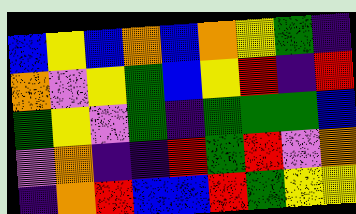[["blue", "yellow", "blue", "orange", "blue", "orange", "yellow", "green", "indigo"], ["orange", "violet", "yellow", "green", "blue", "yellow", "red", "indigo", "red"], ["green", "yellow", "violet", "green", "indigo", "green", "green", "green", "blue"], ["violet", "orange", "indigo", "indigo", "red", "green", "red", "violet", "orange"], ["indigo", "orange", "red", "blue", "blue", "red", "green", "yellow", "yellow"]]